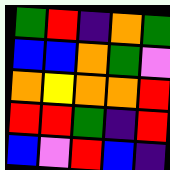[["green", "red", "indigo", "orange", "green"], ["blue", "blue", "orange", "green", "violet"], ["orange", "yellow", "orange", "orange", "red"], ["red", "red", "green", "indigo", "red"], ["blue", "violet", "red", "blue", "indigo"]]